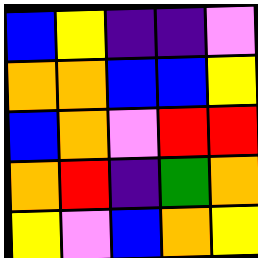[["blue", "yellow", "indigo", "indigo", "violet"], ["orange", "orange", "blue", "blue", "yellow"], ["blue", "orange", "violet", "red", "red"], ["orange", "red", "indigo", "green", "orange"], ["yellow", "violet", "blue", "orange", "yellow"]]